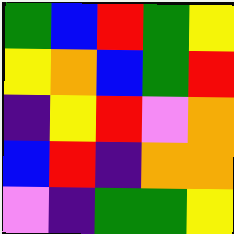[["green", "blue", "red", "green", "yellow"], ["yellow", "orange", "blue", "green", "red"], ["indigo", "yellow", "red", "violet", "orange"], ["blue", "red", "indigo", "orange", "orange"], ["violet", "indigo", "green", "green", "yellow"]]